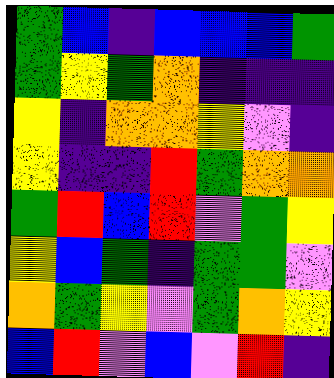[["green", "blue", "indigo", "blue", "blue", "blue", "green"], ["green", "yellow", "green", "orange", "indigo", "indigo", "indigo"], ["yellow", "indigo", "orange", "orange", "yellow", "violet", "indigo"], ["yellow", "indigo", "indigo", "red", "green", "orange", "orange"], ["green", "red", "blue", "red", "violet", "green", "yellow"], ["yellow", "blue", "green", "indigo", "green", "green", "violet"], ["orange", "green", "yellow", "violet", "green", "orange", "yellow"], ["blue", "red", "violet", "blue", "violet", "red", "indigo"]]